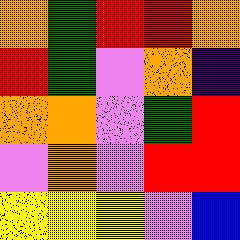[["orange", "green", "red", "red", "orange"], ["red", "green", "violet", "orange", "indigo"], ["orange", "orange", "violet", "green", "red"], ["violet", "orange", "violet", "red", "red"], ["yellow", "yellow", "yellow", "violet", "blue"]]